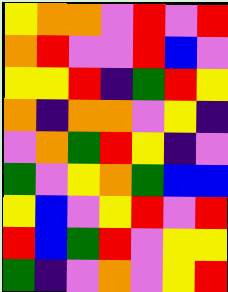[["yellow", "orange", "orange", "violet", "red", "violet", "red"], ["orange", "red", "violet", "violet", "red", "blue", "violet"], ["yellow", "yellow", "red", "indigo", "green", "red", "yellow"], ["orange", "indigo", "orange", "orange", "violet", "yellow", "indigo"], ["violet", "orange", "green", "red", "yellow", "indigo", "violet"], ["green", "violet", "yellow", "orange", "green", "blue", "blue"], ["yellow", "blue", "violet", "yellow", "red", "violet", "red"], ["red", "blue", "green", "red", "violet", "yellow", "yellow"], ["green", "indigo", "violet", "orange", "violet", "yellow", "red"]]